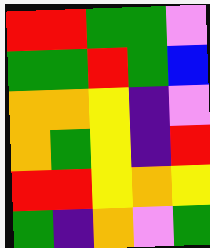[["red", "red", "green", "green", "violet"], ["green", "green", "red", "green", "blue"], ["orange", "orange", "yellow", "indigo", "violet"], ["orange", "green", "yellow", "indigo", "red"], ["red", "red", "yellow", "orange", "yellow"], ["green", "indigo", "orange", "violet", "green"]]